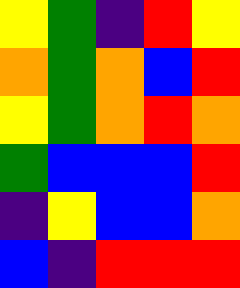[["yellow", "green", "indigo", "red", "yellow"], ["orange", "green", "orange", "blue", "red"], ["yellow", "green", "orange", "red", "orange"], ["green", "blue", "blue", "blue", "red"], ["indigo", "yellow", "blue", "blue", "orange"], ["blue", "indigo", "red", "red", "red"]]